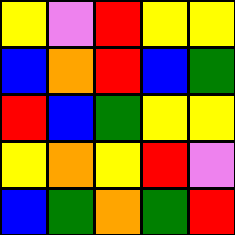[["yellow", "violet", "red", "yellow", "yellow"], ["blue", "orange", "red", "blue", "green"], ["red", "blue", "green", "yellow", "yellow"], ["yellow", "orange", "yellow", "red", "violet"], ["blue", "green", "orange", "green", "red"]]